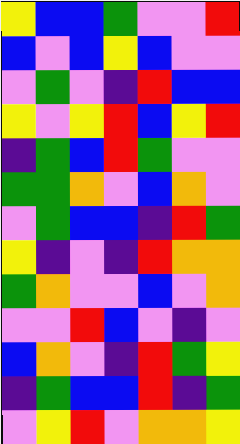[["yellow", "blue", "blue", "green", "violet", "violet", "red"], ["blue", "violet", "blue", "yellow", "blue", "violet", "violet"], ["violet", "green", "violet", "indigo", "red", "blue", "blue"], ["yellow", "violet", "yellow", "red", "blue", "yellow", "red"], ["indigo", "green", "blue", "red", "green", "violet", "violet"], ["green", "green", "orange", "violet", "blue", "orange", "violet"], ["violet", "green", "blue", "blue", "indigo", "red", "green"], ["yellow", "indigo", "violet", "indigo", "red", "orange", "orange"], ["green", "orange", "violet", "violet", "blue", "violet", "orange"], ["violet", "violet", "red", "blue", "violet", "indigo", "violet"], ["blue", "orange", "violet", "indigo", "red", "green", "yellow"], ["indigo", "green", "blue", "blue", "red", "indigo", "green"], ["violet", "yellow", "red", "violet", "orange", "orange", "yellow"]]